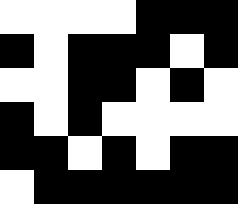[["white", "white", "white", "white", "black", "black", "black"], ["black", "white", "black", "black", "black", "white", "black"], ["white", "white", "black", "black", "white", "black", "white"], ["black", "white", "black", "white", "white", "white", "white"], ["black", "black", "white", "black", "white", "black", "black"], ["white", "black", "black", "black", "black", "black", "black"]]